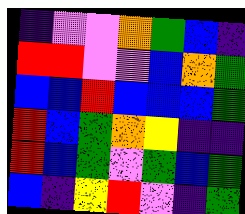[["indigo", "violet", "violet", "orange", "green", "blue", "indigo"], ["red", "red", "violet", "violet", "blue", "orange", "green"], ["blue", "blue", "red", "blue", "blue", "blue", "green"], ["red", "blue", "green", "orange", "yellow", "indigo", "indigo"], ["red", "blue", "green", "violet", "green", "blue", "green"], ["blue", "indigo", "yellow", "red", "violet", "indigo", "green"]]